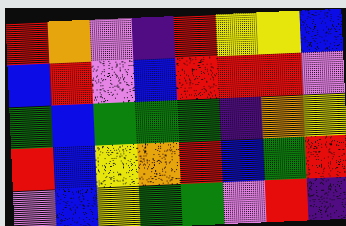[["red", "orange", "violet", "indigo", "red", "yellow", "yellow", "blue"], ["blue", "red", "violet", "blue", "red", "red", "red", "violet"], ["green", "blue", "green", "green", "green", "indigo", "orange", "yellow"], ["red", "blue", "yellow", "orange", "red", "blue", "green", "red"], ["violet", "blue", "yellow", "green", "green", "violet", "red", "indigo"]]